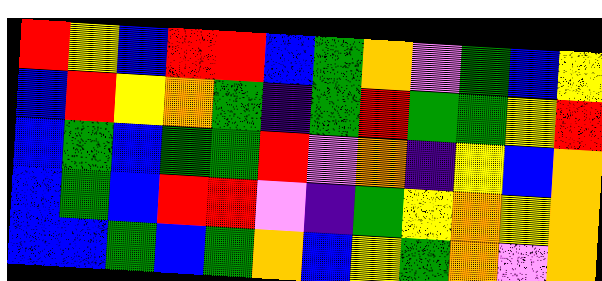[["red", "yellow", "blue", "red", "red", "blue", "green", "orange", "violet", "green", "blue", "yellow"], ["blue", "red", "yellow", "orange", "green", "indigo", "green", "red", "green", "green", "yellow", "red"], ["blue", "green", "blue", "green", "green", "red", "violet", "orange", "indigo", "yellow", "blue", "orange"], ["blue", "green", "blue", "red", "red", "violet", "indigo", "green", "yellow", "orange", "yellow", "orange"], ["blue", "blue", "green", "blue", "green", "orange", "blue", "yellow", "green", "orange", "violet", "orange"]]